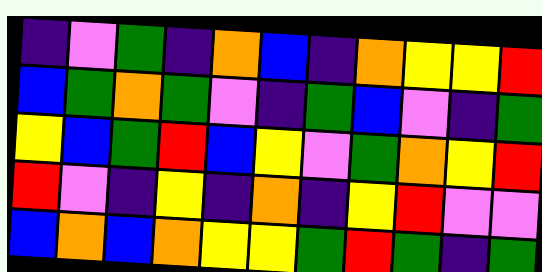[["indigo", "violet", "green", "indigo", "orange", "blue", "indigo", "orange", "yellow", "yellow", "red"], ["blue", "green", "orange", "green", "violet", "indigo", "green", "blue", "violet", "indigo", "green"], ["yellow", "blue", "green", "red", "blue", "yellow", "violet", "green", "orange", "yellow", "red"], ["red", "violet", "indigo", "yellow", "indigo", "orange", "indigo", "yellow", "red", "violet", "violet"], ["blue", "orange", "blue", "orange", "yellow", "yellow", "green", "red", "green", "indigo", "green"]]